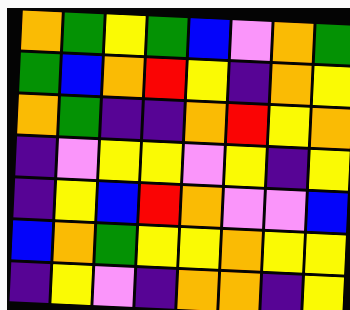[["orange", "green", "yellow", "green", "blue", "violet", "orange", "green"], ["green", "blue", "orange", "red", "yellow", "indigo", "orange", "yellow"], ["orange", "green", "indigo", "indigo", "orange", "red", "yellow", "orange"], ["indigo", "violet", "yellow", "yellow", "violet", "yellow", "indigo", "yellow"], ["indigo", "yellow", "blue", "red", "orange", "violet", "violet", "blue"], ["blue", "orange", "green", "yellow", "yellow", "orange", "yellow", "yellow"], ["indigo", "yellow", "violet", "indigo", "orange", "orange", "indigo", "yellow"]]